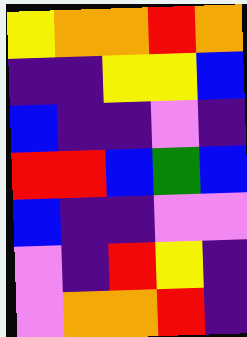[["yellow", "orange", "orange", "red", "orange"], ["indigo", "indigo", "yellow", "yellow", "blue"], ["blue", "indigo", "indigo", "violet", "indigo"], ["red", "red", "blue", "green", "blue"], ["blue", "indigo", "indigo", "violet", "violet"], ["violet", "indigo", "red", "yellow", "indigo"], ["violet", "orange", "orange", "red", "indigo"]]